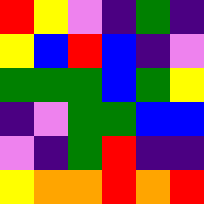[["red", "yellow", "violet", "indigo", "green", "indigo"], ["yellow", "blue", "red", "blue", "indigo", "violet"], ["green", "green", "green", "blue", "green", "yellow"], ["indigo", "violet", "green", "green", "blue", "blue"], ["violet", "indigo", "green", "red", "indigo", "indigo"], ["yellow", "orange", "orange", "red", "orange", "red"]]